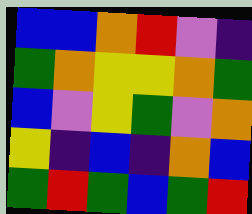[["blue", "blue", "orange", "red", "violet", "indigo"], ["green", "orange", "yellow", "yellow", "orange", "green"], ["blue", "violet", "yellow", "green", "violet", "orange"], ["yellow", "indigo", "blue", "indigo", "orange", "blue"], ["green", "red", "green", "blue", "green", "red"]]